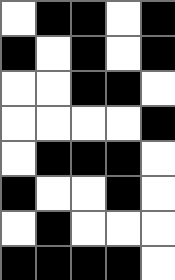[["white", "black", "black", "white", "black"], ["black", "white", "black", "white", "black"], ["white", "white", "black", "black", "white"], ["white", "white", "white", "white", "black"], ["white", "black", "black", "black", "white"], ["black", "white", "white", "black", "white"], ["white", "black", "white", "white", "white"], ["black", "black", "black", "black", "white"]]